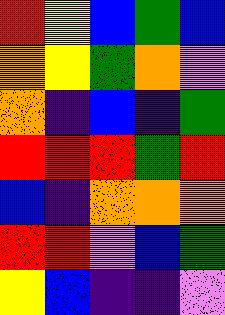[["red", "yellow", "blue", "green", "blue"], ["orange", "yellow", "green", "orange", "violet"], ["orange", "indigo", "blue", "indigo", "green"], ["red", "red", "red", "green", "red"], ["blue", "indigo", "orange", "orange", "orange"], ["red", "red", "violet", "blue", "green"], ["yellow", "blue", "indigo", "indigo", "violet"]]